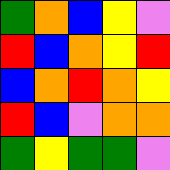[["green", "orange", "blue", "yellow", "violet"], ["red", "blue", "orange", "yellow", "red"], ["blue", "orange", "red", "orange", "yellow"], ["red", "blue", "violet", "orange", "orange"], ["green", "yellow", "green", "green", "violet"]]